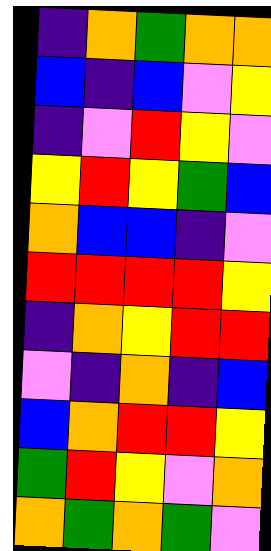[["indigo", "orange", "green", "orange", "orange"], ["blue", "indigo", "blue", "violet", "yellow"], ["indigo", "violet", "red", "yellow", "violet"], ["yellow", "red", "yellow", "green", "blue"], ["orange", "blue", "blue", "indigo", "violet"], ["red", "red", "red", "red", "yellow"], ["indigo", "orange", "yellow", "red", "red"], ["violet", "indigo", "orange", "indigo", "blue"], ["blue", "orange", "red", "red", "yellow"], ["green", "red", "yellow", "violet", "orange"], ["orange", "green", "orange", "green", "violet"]]